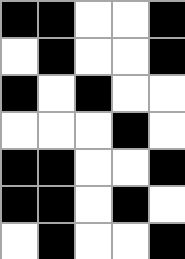[["black", "black", "white", "white", "black"], ["white", "black", "white", "white", "black"], ["black", "white", "black", "white", "white"], ["white", "white", "white", "black", "white"], ["black", "black", "white", "white", "black"], ["black", "black", "white", "black", "white"], ["white", "black", "white", "white", "black"]]